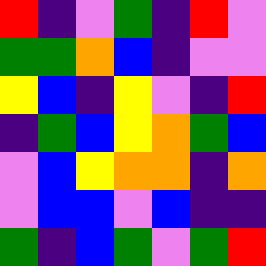[["red", "indigo", "violet", "green", "indigo", "red", "violet"], ["green", "green", "orange", "blue", "indigo", "violet", "violet"], ["yellow", "blue", "indigo", "yellow", "violet", "indigo", "red"], ["indigo", "green", "blue", "yellow", "orange", "green", "blue"], ["violet", "blue", "yellow", "orange", "orange", "indigo", "orange"], ["violet", "blue", "blue", "violet", "blue", "indigo", "indigo"], ["green", "indigo", "blue", "green", "violet", "green", "red"]]